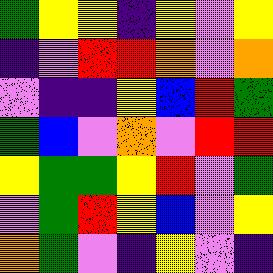[["green", "yellow", "yellow", "indigo", "yellow", "violet", "yellow"], ["indigo", "violet", "red", "red", "orange", "violet", "orange"], ["violet", "indigo", "indigo", "yellow", "blue", "red", "green"], ["green", "blue", "violet", "orange", "violet", "red", "red"], ["yellow", "green", "green", "yellow", "red", "violet", "green"], ["violet", "green", "red", "yellow", "blue", "violet", "yellow"], ["orange", "green", "violet", "indigo", "yellow", "violet", "indigo"]]